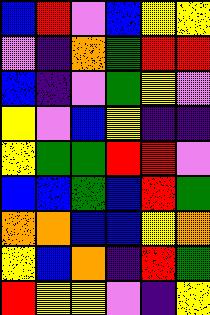[["blue", "red", "violet", "blue", "yellow", "yellow"], ["violet", "indigo", "orange", "green", "red", "red"], ["blue", "indigo", "violet", "green", "yellow", "violet"], ["yellow", "violet", "blue", "yellow", "indigo", "indigo"], ["yellow", "green", "green", "red", "red", "violet"], ["blue", "blue", "green", "blue", "red", "green"], ["orange", "orange", "blue", "blue", "yellow", "orange"], ["yellow", "blue", "orange", "indigo", "red", "green"], ["red", "yellow", "yellow", "violet", "indigo", "yellow"]]